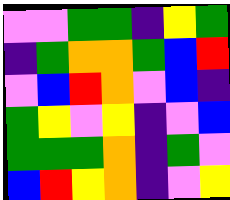[["violet", "violet", "green", "green", "indigo", "yellow", "green"], ["indigo", "green", "orange", "orange", "green", "blue", "red"], ["violet", "blue", "red", "orange", "violet", "blue", "indigo"], ["green", "yellow", "violet", "yellow", "indigo", "violet", "blue"], ["green", "green", "green", "orange", "indigo", "green", "violet"], ["blue", "red", "yellow", "orange", "indigo", "violet", "yellow"]]